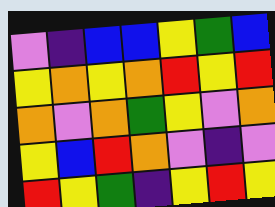[["violet", "indigo", "blue", "blue", "yellow", "green", "blue"], ["yellow", "orange", "yellow", "orange", "red", "yellow", "red"], ["orange", "violet", "orange", "green", "yellow", "violet", "orange"], ["yellow", "blue", "red", "orange", "violet", "indigo", "violet"], ["red", "yellow", "green", "indigo", "yellow", "red", "yellow"]]